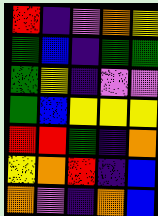[["red", "indigo", "violet", "orange", "yellow"], ["green", "blue", "indigo", "green", "green"], ["green", "yellow", "indigo", "violet", "violet"], ["green", "blue", "yellow", "yellow", "yellow"], ["red", "red", "green", "indigo", "orange"], ["yellow", "orange", "red", "indigo", "blue"], ["orange", "violet", "indigo", "orange", "blue"]]